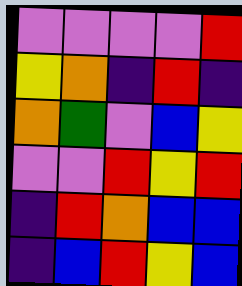[["violet", "violet", "violet", "violet", "red"], ["yellow", "orange", "indigo", "red", "indigo"], ["orange", "green", "violet", "blue", "yellow"], ["violet", "violet", "red", "yellow", "red"], ["indigo", "red", "orange", "blue", "blue"], ["indigo", "blue", "red", "yellow", "blue"]]